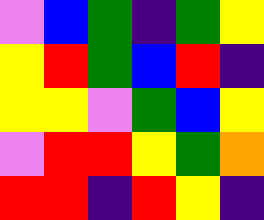[["violet", "blue", "green", "indigo", "green", "yellow"], ["yellow", "red", "green", "blue", "red", "indigo"], ["yellow", "yellow", "violet", "green", "blue", "yellow"], ["violet", "red", "red", "yellow", "green", "orange"], ["red", "red", "indigo", "red", "yellow", "indigo"]]